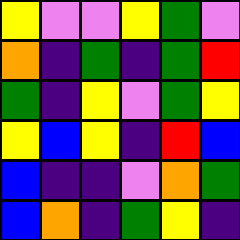[["yellow", "violet", "violet", "yellow", "green", "violet"], ["orange", "indigo", "green", "indigo", "green", "red"], ["green", "indigo", "yellow", "violet", "green", "yellow"], ["yellow", "blue", "yellow", "indigo", "red", "blue"], ["blue", "indigo", "indigo", "violet", "orange", "green"], ["blue", "orange", "indigo", "green", "yellow", "indigo"]]